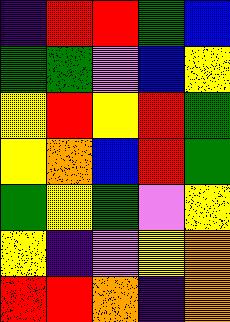[["indigo", "red", "red", "green", "blue"], ["green", "green", "violet", "blue", "yellow"], ["yellow", "red", "yellow", "red", "green"], ["yellow", "orange", "blue", "red", "green"], ["green", "yellow", "green", "violet", "yellow"], ["yellow", "indigo", "violet", "yellow", "orange"], ["red", "red", "orange", "indigo", "orange"]]